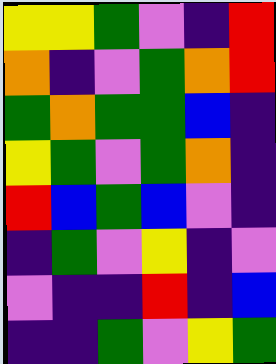[["yellow", "yellow", "green", "violet", "indigo", "red"], ["orange", "indigo", "violet", "green", "orange", "red"], ["green", "orange", "green", "green", "blue", "indigo"], ["yellow", "green", "violet", "green", "orange", "indigo"], ["red", "blue", "green", "blue", "violet", "indigo"], ["indigo", "green", "violet", "yellow", "indigo", "violet"], ["violet", "indigo", "indigo", "red", "indigo", "blue"], ["indigo", "indigo", "green", "violet", "yellow", "green"]]